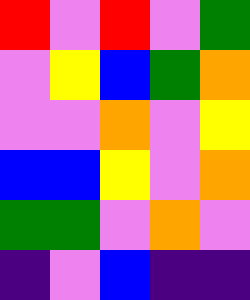[["red", "violet", "red", "violet", "green"], ["violet", "yellow", "blue", "green", "orange"], ["violet", "violet", "orange", "violet", "yellow"], ["blue", "blue", "yellow", "violet", "orange"], ["green", "green", "violet", "orange", "violet"], ["indigo", "violet", "blue", "indigo", "indigo"]]